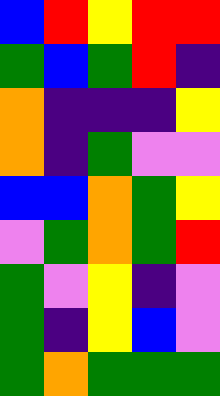[["blue", "red", "yellow", "red", "red"], ["green", "blue", "green", "red", "indigo"], ["orange", "indigo", "indigo", "indigo", "yellow"], ["orange", "indigo", "green", "violet", "violet"], ["blue", "blue", "orange", "green", "yellow"], ["violet", "green", "orange", "green", "red"], ["green", "violet", "yellow", "indigo", "violet"], ["green", "indigo", "yellow", "blue", "violet"], ["green", "orange", "green", "green", "green"]]